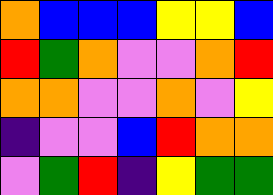[["orange", "blue", "blue", "blue", "yellow", "yellow", "blue"], ["red", "green", "orange", "violet", "violet", "orange", "red"], ["orange", "orange", "violet", "violet", "orange", "violet", "yellow"], ["indigo", "violet", "violet", "blue", "red", "orange", "orange"], ["violet", "green", "red", "indigo", "yellow", "green", "green"]]